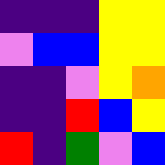[["indigo", "indigo", "indigo", "yellow", "yellow"], ["violet", "blue", "blue", "yellow", "yellow"], ["indigo", "indigo", "violet", "yellow", "orange"], ["indigo", "indigo", "red", "blue", "yellow"], ["red", "indigo", "green", "violet", "blue"]]